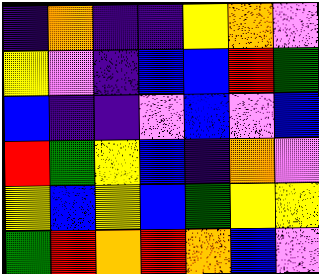[["indigo", "orange", "indigo", "indigo", "yellow", "orange", "violet"], ["yellow", "violet", "indigo", "blue", "blue", "red", "green"], ["blue", "indigo", "indigo", "violet", "blue", "violet", "blue"], ["red", "green", "yellow", "blue", "indigo", "orange", "violet"], ["yellow", "blue", "yellow", "blue", "green", "yellow", "yellow"], ["green", "red", "orange", "red", "orange", "blue", "violet"]]